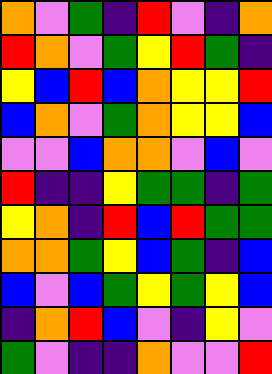[["orange", "violet", "green", "indigo", "red", "violet", "indigo", "orange"], ["red", "orange", "violet", "green", "yellow", "red", "green", "indigo"], ["yellow", "blue", "red", "blue", "orange", "yellow", "yellow", "red"], ["blue", "orange", "violet", "green", "orange", "yellow", "yellow", "blue"], ["violet", "violet", "blue", "orange", "orange", "violet", "blue", "violet"], ["red", "indigo", "indigo", "yellow", "green", "green", "indigo", "green"], ["yellow", "orange", "indigo", "red", "blue", "red", "green", "green"], ["orange", "orange", "green", "yellow", "blue", "green", "indigo", "blue"], ["blue", "violet", "blue", "green", "yellow", "green", "yellow", "blue"], ["indigo", "orange", "red", "blue", "violet", "indigo", "yellow", "violet"], ["green", "violet", "indigo", "indigo", "orange", "violet", "violet", "red"]]